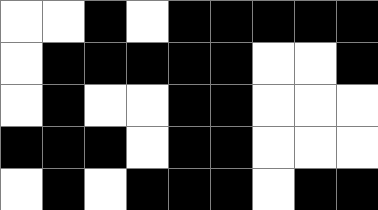[["white", "white", "black", "white", "black", "black", "black", "black", "black"], ["white", "black", "black", "black", "black", "black", "white", "white", "black"], ["white", "black", "white", "white", "black", "black", "white", "white", "white"], ["black", "black", "black", "white", "black", "black", "white", "white", "white"], ["white", "black", "white", "black", "black", "black", "white", "black", "black"]]